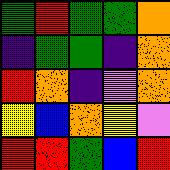[["green", "red", "green", "green", "orange"], ["indigo", "green", "green", "indigo", "orange"], ["red", "orange", "indigo", "violet", "orange"], ["yellow", "blue", "orange", "yellow", "violet"], ["red", "red", "green", "blue", "red"]]